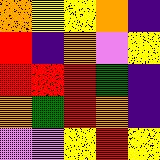[["orange", "yellow", "yellow", "orange", "indigo"], ["red", "indigo", "orange", "violet", "yellow"], ["red", "red", "red", "green", "indigo"], ["orange", "green", "red", "orange", "indigo"], ["violet", "violet", "yellow", "red", "yellow"]]